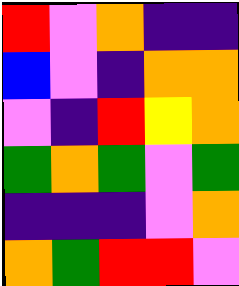[["red", "violet", "orange", "indigo", "indigo"], ["blue", "violet", "indigo", "orange", "orange"], ["violet", "indigo", "red", "yellow", "orange"], ["green", "orange", "green", "violet", "green"], ["indigo", "indigo", "indigo", "violet", "orange"], ["orange", "green", "red", "red", "violet"]]